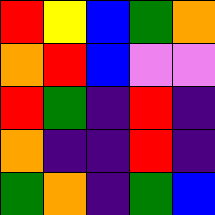[["red", "yellow", "blue", "green", "orange"], ["orange", "red", "blue", "violet", "violet"], ["red", "green", "indigo", "red", "indigo"], ["orange", "indigo", "indigo", "red", "indigo"], ["green", "orange", "indigo", "green", "blue"]]